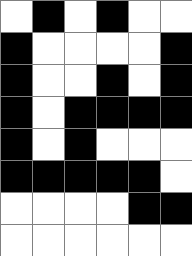[["white", "black", "white", "black", "white", "white"], ["black", "white", "white", "white", "white", "black"], ["black", "white", "white", "black", "white", "black"], ["black", "white", "black", "black", "black", "black"], ["black", "white", "black", "white", "white", "white"], ["black", "black", "black", "black", "black", "white"], ["white", "white", "white", "white", "black", "black"], ["white", "white", "white", "white", "white", "white"]]